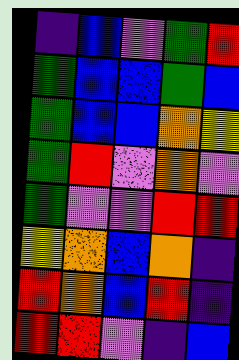[["indigo", "blue", "violet", "green", "red"], ["green", "blue", "blue", "green", "blue"], ["green", "blue", "blue", "orange", "yellow"], ["green", "red", "violet", "orange", "violet"], ["green", "violet", "violet", "red", "red"], ["yellow", "orange", "blue", "orange", "indigo"], ["red", "orange", "blue", "red", "indigo"], ["red", "red", "violet", "indigo", "blue"]]